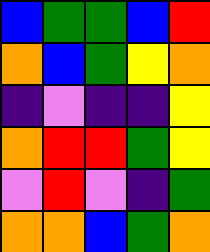[["blue", "green", "green", "blue", "red"], ["orange", "blue", "green", "yellow", "orange"], ["indigo", "violet", "indigo", "indigo", "yellow"], ["orange", "red", "red", "green", "yellow"], ["violet", "red", "violet", "indigo", "green"], ["orange", "orange", "blue", "green", "orange"]]